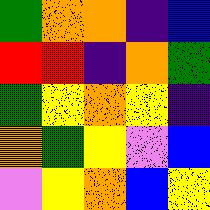[["green", "orange", "orange", "indigo", "blue"], ["red", "red", "indigo", "orange", "green"], ["green", "yellow", "orange", "yellow", "indigo"], ["orange", "green", "yellow", "violet", "blue"], ["violet", "yellow", "orange", "blue", "yellow"]]